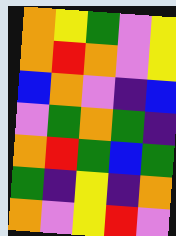[["orange", "yellow", "green", "violet", "yellow"], ["orange", "red", "orange", "violet", "yellow"], ["blue", "orange", "violet", "indigo", "blue"], ["violet", "green", "orange", "green", "indigo"], ["orange", "red", "green", "blue", "green"], ["green", "indigo", "yellow", "indigo", "orange"], ["orange", "violet", "yellow", "red", "violet"]]